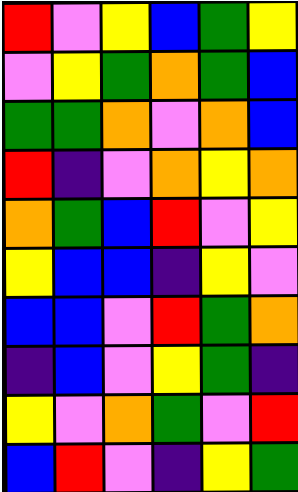[["red", "violet", "yellow", "blue", "green", "yellow"], ["violet", "yellow", "green", "orange", "green", "blue"], ["green", "green", "orange", "violet", "orange", "blue"], ["red", "indigo", "violet", "orange", "yellow", "orange"], ["orange", "green", "blue", "red", "violet", "yellow"], ["yellow", "blue", "blue", "indigo", "yellow", "violet"], ["blue", "blue", "violet", "red", "green", "orange"], ["indigo", "blue", "violet", "yellow", "green", "indigo"], ["yellow", "violet", "orange", "green", "violet", "red"], ["blue", "red", "violet", "indigo", "yellow", "green"]]